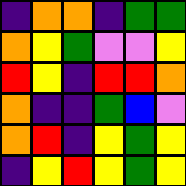[["indigo", "orange", "orange", "indigo", "green", "green"], ["orange", "yellow", "green", "violet", "violet", "yellow"], ["red", "yellow", "indigo", "red", "red", "orange"], ["orange", "indigo", "indigo", "green", "blue", "violet"], ["orange", "red", "indigo", "yellow", "green", "yellow"], ["indigo", "yellow", "red", "yellow", "green", "yellow"]]